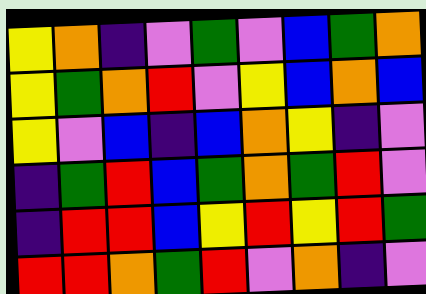[["yellow", "orange", "indigo", "violet", "green", "violet", "blue", "green", "orange"], ["yellow", "green", "orange", "red", "violet", "yellow", "blue", "orange", "blue"], ["yellow", "violet", "blue", "indigo", "blue", "orange", "yellow", "indigo", "violet"], ["indigo", "green", "red", "blue", "green", "orange", "green", "red", "violet"], ["indigo", "red", "red", "blue", "yellow", "red", "yellow", "red", "green"], ["red", "red", "orange", "green", "red", "violet", "orange", "indigo", "violet"]]